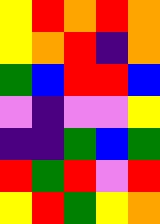[["yellow", "red", "orange", "red", "orange"], ["yellow", "orange", "red", "indigo", "orange"], ["green", "blue", "red", "red", "blue"], ["violet", "indigo", "violet", "violet", "yellow"], ["indigo", "indigo", "green", "blue", "green"], ["red", "green", "red", "violet", "red"], ["yellow", "red", "green", "yellow", "orange"]]